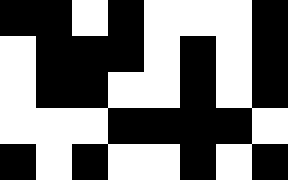[["black", "black", "white", "black", "white", "white", "white", "black"], ["white", "black", "black", "black", "white", "black", "white", "black"], ["white", "black", "black", "white", "white", "black", "white", "black"], ["white", "white", "white", "black", "black", "black", "black", "white"], ["black", "white", "black", "white", "white", "black", "white", "black"]]